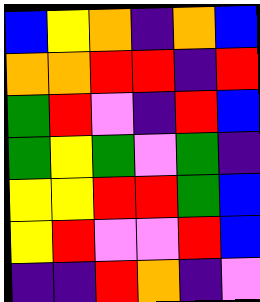[["blue", "yellow", "orange", "indigo", "orange", "blue"], ["orange", "orange", "red", "red", "indigo", "red"], ["green", "red", "violet", "indigo", "red", "blue"], ["green", "yellow", "green", "violet", "green", "indigo"], ["yellow", "yellow", "red", "red", "green", "blue"], ["yellow", "red", "violet", "violet", "red", "blue"], ["indigo", "indigo", "red", "orange", "indigo", "violet"]]